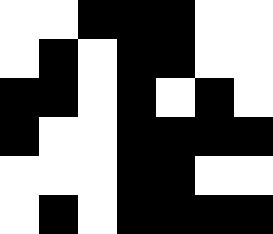[["white", "white", "black", "black", "black", "white", "white"], ["white", "black", "white", "black", "black", "white", "white"], ["black", "black", "white", "black", "white", "black", "white"], ["black", "white", "white", "black", "black", "black", "black"], ["white", "white", "white", "black", "black", "white", "white"], ["white", "black", "white", "black", "black", "black", "black"]]